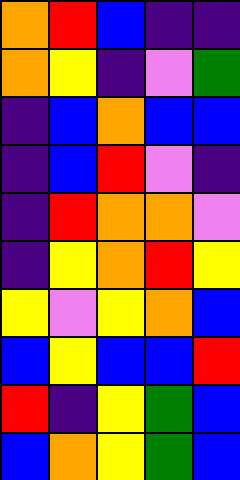[["orange", "red", "blue", "indigo", "indigo"], ["orange", "yellow", "indigo", "violet", "green"], ["indigo", "blue", "orange", "blue", "blue"], ["indigo", "blue", "red", "violet", "indigo"], ["indigo", "red", "orange", "orange", "violet"], ["indigo", "yellow", "orange", "red", "yellow"], ["yellow", "violet", "yellow", "orange", "blue"], ["blue", "yellow", "blue", "blue", "red"], ["red", "indigo", "yellow", "green", "blue"], ["blue", "orange", "yellow", "green", "blue"]]